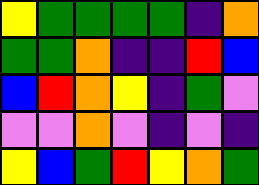[["yellow", "green", "green", "green", "green", "indigo", "orange"], ["green", "green", "orange", "indigo", "indigo", "red", "blue"], ["blue", "red", "orange", "yellow", "indigo", "green", "violet"], ["violet", "violet", "orange", "violet", "indigo", "violet", "indigo"], ["yellow", "blue", "green", "red", "yellow", "orange", "green"]]